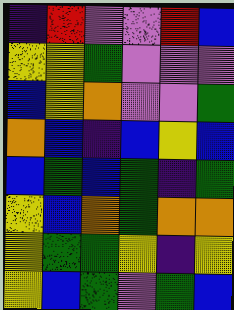[["indigo", "red", "violet", "violet", "red", "blue"], ["yellow", "yellow", "green", "violet", "violet", "violet"], ["blue", "yellow", "orange", "violet", "violet", "green"], ["orange", "blue", "indigo", "blue", "yellow", "blue"], ["blue", "green", "blue", "green", "indigo", "green"], ["yellow", "blue", "orange", "green", "orange", "orange"], ["yellow", "green", "green", "yellow", "indigo", "yellow"], ["yellow", "blue", "green", "violet", "green", "blue"]]